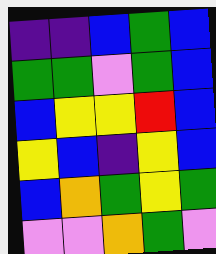[["indigo", "indigo", "blue", "green", "blue"], ["green", "green", "violet", "green", "blue"], ["blue", "yellow", "yellow", "red", "blue"], ["yellow", "blue", "indigo", "yellow", "blue"], ["blue", "orange", "green", "yellow", "green"], ["violet", "violet", "orange", "green", "violet"]]